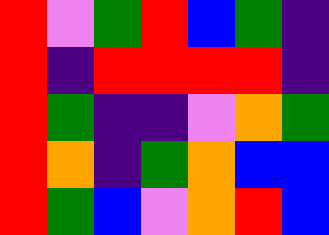[["red", "violet", "green", "red", "blue", "green", "indigo"], ["red", "indigo", "red", "red", "red", "red", "indigo"], ["red", "green", "indigo", "indigo", "violet", "orange", "green"], ["red", "orange", "indigo", "green", "orange", "blue", "blue"], ["red", "green", "blue", "violet", "orange", "red", "blue"]]